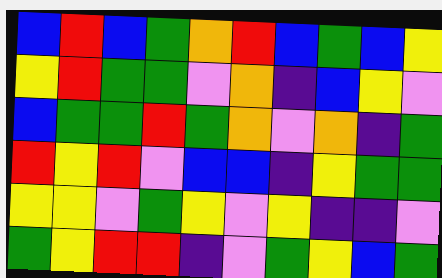[["blue", "red", "blue", "green", "orange", "red", "blue", "green", "blue", "yellow"], ["yellow", "red", "green", "green", "violet", "orange", "indigo", "blue", "yellow", "violet"], ["blue", "green", "green", "red", "green", "orange", "violet", "orange", "indigo", "green"], ["red", "yellow", "red", "violet", "blue", "blue", "indigo", "yellow", "green", "green"], ["yellow", "yellow", "violet", "green", "yellow", "violet", "yellow", "indigo", "indigo", "violet"], ["green", "yellow", "red", "red", "indigo", "violet", "green", "yellow", "blue", "green"]]